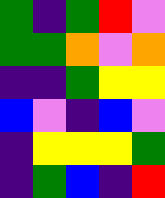[["green", "indigo", "green", "red", "violet"], ["green", "green", "orange", "violet", "orange"], ["indigo", "indigo", "green", "yellow", "yellow"], ["blue", "violet", "indigo", "blue", "violet"], ["indigo", "yellow", "yellow", "yellow", "green"], ["indigo", "green", "blue", "indigo", "red"]]